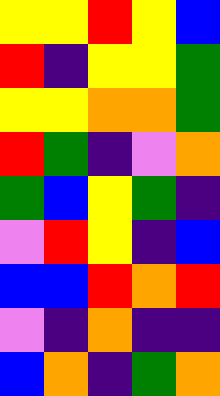[["yellow", "yellow", "red", "yellow", "blue"], ["red", "indigo", "yellow", "yellow", "green"], ["yellow", "yellow", "orange", "orange", "green"], ["red", "green", "indigo", "violet", "orange"], ["green", "blue", "yellow", "green", "indigo"], ["violet", "red", "yellow", "indigo", "blue"], ["blue", "blue", "red", "orange", "red"], ["violet", "indigo", "orange", "indigo", "indigo"], ["blue", "orange", "indigo", "green", "orange"]]